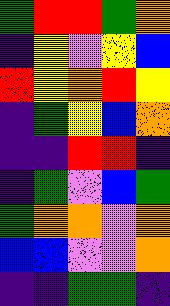[["green", "red", "red", "green", "orange"], ["indigo", "yellow", "violet", "yellow", "blue"], ["red", "yellow", "orange", "red", "yellow"], ["indigo", "green", "yellow", "blue", "orange"], ["indigo", "indigo", "red", "red", "indigo"], ["indigo", "green", "violet", "blue", "green"], ["green", "orange", "orange", "violet", "orange"], ["blue", "blue", "violet", "violet", "orange"], ["indigo", "indigo", "green", "green", "indigo"]]